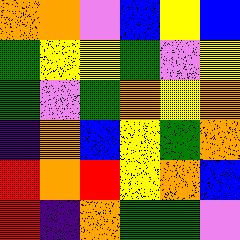[["orange", "orange", "violet", "blue", "yellow", "blue"], ["green", "yellow", "yellow", "green", "violet", "yellow"], ["green", "violet", "green", "orange", "yellow", "orange"], ["indigo", "orange", "blue", "yellow", "green", "orange"], ["red", "orange", "red", "yellow", "orange", "blue"], ["red", "indigo", "orange", "green", "green", "violet"]]